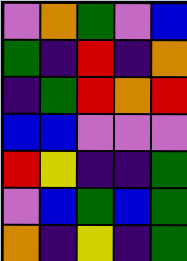[["violet", "orange", "green", "violet", "blue"], ["green", "indigo", "red", "indigo", "orange"], ["indigo", "green", "red", "orange", "red"], ["blue", "blue", "violet", "violet", "violet"], ["red", "yellow", "indigo", "indigo", "green"], ["violet", "blue", "green", "blue", "green"], ["orange", "indigo", "yellow", "indigo", "green"]]